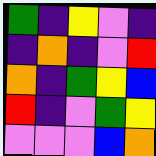[["green", "indigo", "yellow", "violet", "indigo"], ["indigo", "orange", "indigo", "violet", "red"], ["orange", "indigo", "green", "yellow", "blue"], ["red", "indigo", "violet", "green", "yellow"], ["violet", "violet", "violet", "blue", "orange"]]